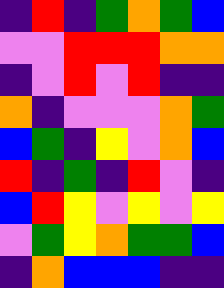[["indigo", "red", "indigo", "green", "orange", "green", "blue"], ["violet", "violet", "red", "red", "red", "orange", "orange"], ["indigo", "violet", "red", "violet", "red", "indigo", "indigo"], ["orange", "indigo", "violet", "violet", "violet", "orange", "green"], ["blue", "green", "indigo", "yellow", "violet", "orange", "blue"], ["red", "indigo", "green", "indigo", "red", "violet", "indigo"], ["blue", "red", "yellow", "violet", "yellow", "violet", "yellow"], ["violet", "green", "yellow", "orange", "green", "green", "blue"], ["indigo", "orange", "blue", "blue", "blue", "indigo", "indigo"]]